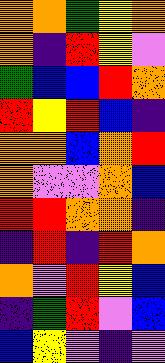[["orange", "orange", "green", "yellow", "orange"], ["orange", "indigo", "red", "yellow", "violet"], ["green", "blue", "blue", "red", "orange"], ["red", "yellow", "red", "blue", "indigo"], ["orange", "orange", "blue", "orange", "red"], ["orange", "violet", "violet", "orange", "blue"], ["red", "red", "orange", "orange", "indigo"], ["indigo", "red", "indigo", "red", "orange"], ["orange", "violet", "red", "yellow", "blue"], ["indigo", "green", "red", "violet", "blue"], ["blue", "yellow", "violet", "indigo", "violet"]]